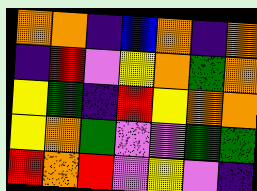[["orange", "orange", "indigo", "blue", "orange", "indigo", "orange"], ["indigo", "red", "violet", "yellow", "orange", "green", "orange"], ["yellow", "green", "indigo", "red", "yellow", "orange", "orange"], ["yellow", "orange", "green", "violet", "violet", "green", "green"], ["red", "orange", "red", "violet", "yellow", "violet", "indigo"]]